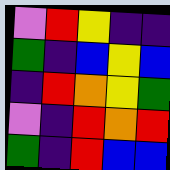[["violet", "red", "yellow", "indigo", "indigo"], ["green", "indigo", "blue", "yellow", "blue"], ["indigo", "red", "orange", "yellow", "green"], ["violet", "indigo", "red", "orange", "red"], ["green", "indigo", "red", "blue", "blue"]]